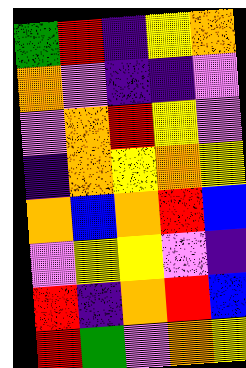[["green", "red", "indigo", "yellow", "orange"], ["orange", "violet", "indigo", "indigo", "violet"], ["violet", "orange", "red", "yellow", "violet"], ["indigo", "orange", "yellow", "orange", "yellow"], ["orange", "blue", "orange", "red", "blue"], ["violet", "yellow", "yellow", "violet", "indigo"], ["red", "indigo", "orange", "red", "blue"], ["red", "green", "violet", "orange", "yellow"]]